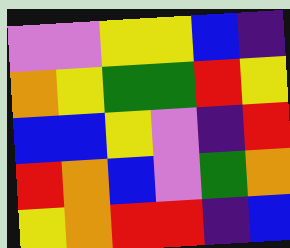[["violet", "violet", "yellow", "yellow", "blue", "indigo"], ["orange", "yellow", "green", "green", "red", "yellow"], ["blue", "blue", "yellow", "violet", "indigo", "red"], ["red", "orange", "blue", "violet", "green", "orange"], ["yellow", "orange", "red", "red", "indigo", "blue"]]